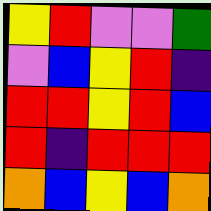[["yellow", "red", "violet", "violet", "green"], ["violet", "blue", "yellow", "red", "indigo"], ["red", "red", "yellow", "red", "blue"], ["red", "indigo", "red", "red", "red"], ["orange", "blue", "yellow", "blue", "orange"]]